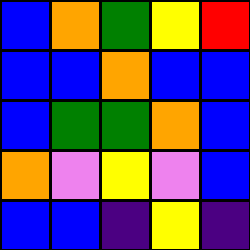[["blue", "orange", "green", "yellow", "red"], ["blue", "blue", "orange", "blue", "blue"], ["blue", "green", "green", "orange", "blue"], ["orange", "violet", "yellow", "violet", "blue"], ["blue", "blue", "indigo", "yellow", "indigo"]]